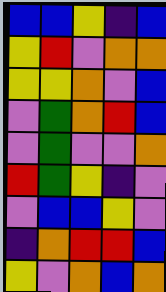[["blue", "blue", "yellow", "indigo", "blue"], ["yellow", "red", "violet", "orange", "orange"], ["yellow", "yellow", "orange", "violet", "blue"], ["violet", "green", "orange", "red", "blue"], ["violet", "green", "violet", "violet", "orange"], ["red", "green", "yellow", "indigo", "violet"], ["violet", "blue", "blue", "yellow", "violet"], ["indigo", "orange", "red", "red", "blue"], ["yellow", "violet", "orange", "blue", "orange"]]